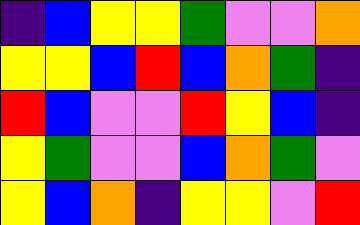[["indigo", "blue", "yellow", "yellow", "green", "violet", "violet", "orange"], ["yellow", "yellow", "blue", "red", "blue", "orange", "green", "indigo"], ["red", "blue", "violet", "violet", "red", "yellow", "blue", "indigo"], ["yellow", "green", "violet", "violet", "blue", "orange", "green", "violet"], ["yellow", "blue", "orange", "indigo", "yellow", "yellow", "violet", "red"]]